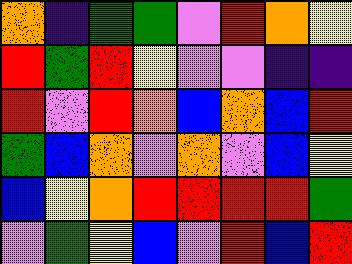[["orange", "indigo", "green", "green", "violet", "red", "orange", "yellow"], ["red", "green", "red", "yellow", "violet", "violet", "indigo", "indigo"], ["red", "violet", "red", "orange", "blue", "orange", "blue", "red"], ["green", "blue", "orange", "violet", "orange", "violet", "blue", "yellow"], ["blue", "yellow", "orange", "red", "red", "red", "red", "green"], ["violet", "green", "yellow", "blue", "violet", "red", "blue", "red"]]